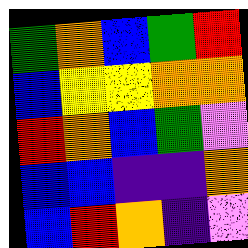[["green", "orange", "blue", "green", "red"], ["blue", "yellow", "yellow", "orange", "orange"], ["red", "orange", "blue", "green", "violet"], ["blue", "blue", "indigo", "indigo", "orange"], ["blue", "red", "orange", "indigo", "violet"]]